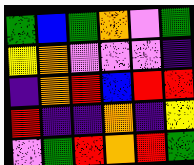[["green", "blue", "green", "orange", "violet", "green"], ["yellow", "orange", "violet", "violet", "violet", "indigo"], ["indigo", "orange", "red", "blue", "red", "red"], ["red", "indigo", "indigo", "orange", "indigo", "yellow"], ["violet", "green", "red", "orange", "red", "green"]]